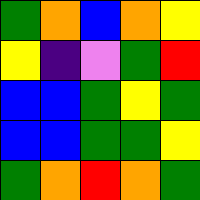[["green", "orange", "blue", "orange", "yellow"], ["yellow", "indigo", "violet", "green", "red"], ["blue", "blue", "green", "yellow", "green"], ["blue", "blue", "green", "green", "yellow"], ["green", "orange", "red", "orange", "green"]]